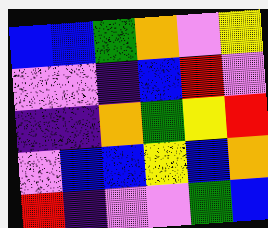[["blue", "blue", "green", "orange", "violet", "yellow"], ["violet", "violet", "indigo", "blue", "red", "violet"], ["indigo", "indigo", "orange", "green", "yellow", "red"], ["violet", "blue", "blue", "yellow", "blue", "orange"], ["red", "indigo", "violet", "violet", "green", "blue"]]